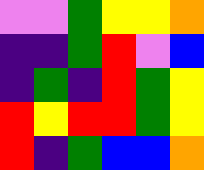[["violet", "violet", "green", "yellow", "yellow", "orange"], ["indigo", "indigo", "green", "red", "violet", "blue"], ["indigo", "green", "indigo", "red", "green", "yellow"], ["red", "yellow", "red", "red", "green", "yellow"], ["red", "indigo", "green", "blue", "blue", "orange"]]